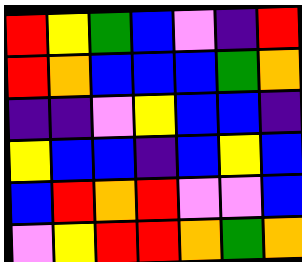[["red", "yellow", "green", "blue", "violet", "indigo", "red"], ["red", "orange", "blue", "blue", "blue", "green", "orange"], ["indigo", "indigo", "violet", "yellow", "blue", "blue", "indigo"], ["yellow", "blue", "blue", "indigo", "blue", "yellow", "blue"], ["blue", "red", "orange", "red", "violet", "violet", "blue"], ["violet", "yellow", "red", "red", "orange", "green", "orange"]]